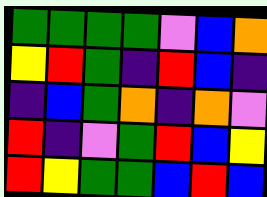[["green", "green", "green", "green", "violet", "blue", "orange"], ["yellow", "red", "green", "indigo", "red", "blue", "indigo"], ["indigo", "blue", "green", "orange", "indigo", "orange", "violet"], ["red", "indigo", "violet", "green", "red", "blue", "yellow"], ["red", "yellow", "green", "green", "blue", "red", "blue"]]